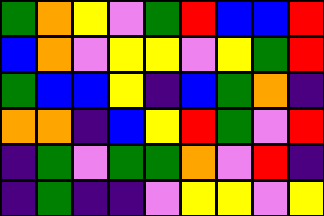[["green", "orange", "yellow", "violet", "green", "red", "blue", "blue", "red"], ["blue", "orange", "violet", "yellow", "yellow", "violet", "yellow", "green", "red"], ["green", "blue", "blue", "yellow", "indigo", "blue", "green", "orange", "indigo"], ["orange", "orange", "indigo", "blue", "yellow", "red", "green", "violet", "red"], ["indigo", "green", "violet", "green", "green", "orange", "violet", "red", "indigo"], ["indigo", "green", "indigo", "indigo", "violet", "yellow", "yellow", "violet", "yellow"]]